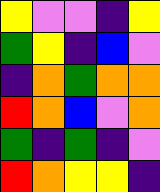[["yellow", "violet", "violet", "indigo", "yellow"], ["green", "yellow", "indigo", "blue", "violet"], ["indigo", "orange", "green", "orange", "orange"], ["red", "orange", "blue", "violet", "orange"], ["green", "indigo", "green", "indigo", "violet"], ["red", "orange", "yellow", "yellow", "indigo"]]